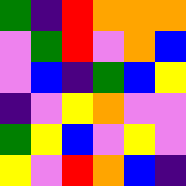[["green", "indigo", "red", "orange", "orange", "orange"], ["violet", "green", "red", "violet", "orange", "blue"], ["violet", "blue", "indigo", "green", "blue", "yellow"], ["indigo", "violet", "yellow", "orange", "violet", "violet"], ["green", "yellow", "blue", "violet", "yellow", "violet"], ["yellow", "violet", "red", "orange", "blue", "indigo"]]